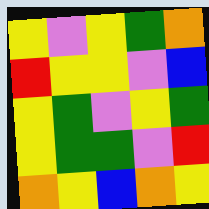[["yellow", "violet", "yellow", "green", "orange"], ["red", "yellow", "yellow", "violet", "blue"], ["yellow", "green", "violet", "yellow", "green"], ["yellow", "green", "green", "violet", "red"], ["orange", "yellow", "blue", "orange", "yellow"]]